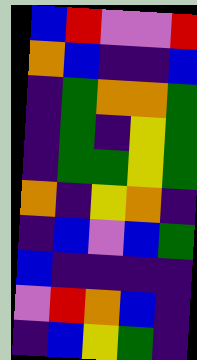[["blue", "red", "violet", "violet", "red"], ["orange", "blue", "indigo", "indigo", "blue"], ["indigo", "green", "orange", "orange", "green"], ["indigo", "green", "indigo", "yellow", "green"], ["indigo", "green", "green", "yellow", "green"], ["orange", "indigo", "yellow", "orange", "indigo"], ["indigo", "blue", "violet", "blue", "green"], ["blue", "indigo", "indigo", "indigo", "indigo"], ["violet", "red", "orange", "blue", "indigo"], ["indigo", "blue", "yellow", "green", "indigo"]]